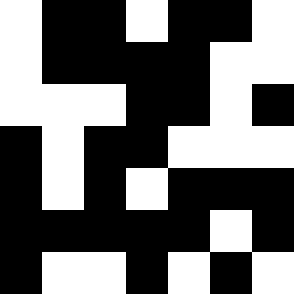[["white", "black", "black", "white", "black", "black", "white"], ["white", "black", "black", "black", "black", "white", "white"], ["white", "white", "white", "black", "black", "white", "black"], ["black", "white", "black", "black", "white", "white", "white"], ["black", "white", "black", "white", "black", "black", "black"], ["black", "black", "black", "black", "black", "white", "black"], ["black", "white", "white", "black", "white", "black", "white"]]